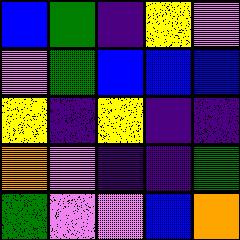[["blue", "green", "indigo", "yellow", "violet"], ["violet", "green", "blue", "blue", "blue"], ["yellow", "indigo", "yellow", "indigo", "indigo"], ["orange", "violet", "indigo", "indigo", "green"], ["green", "violet", "violet", "blue", "orange"]]